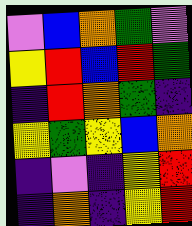[["violet", "blue", "orange", "green", "violet"], ["yellow", "red", "blue", "red", "green"], ["indigo", "red", "orange", "green", "indigo"], ["yellow", "green", "yellow", "blue", "orange"], ["indigo", "violet", "indigo", "yellow", "red"], ["indigo", "orange", "indigo", "yellow", "red"]]